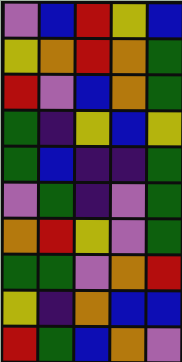[["violet", "blue", "red", "yellow", "blue"], ["yellow", "orange", "red", "orange", "green"], ["red", "violet", "blue", "orange", "green"], ["green", "indigo", "yellow", "blue", "yellow"], ["green", "blue", "indigo", "indigo", "green"], ["violet", "green", "indigo", "violet", "green"], ["orange", "red", "yellow", "violet", "green"], ["green", "green", "violet", "orange", "red"], ["yellow", "indigo", "orange", "blue", "blue"], ["red", "green", "blue", "orange", "violet"]]